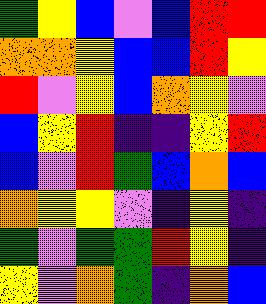[["green", "yellow", "blue", "violet", "blue", "red", "red"], ["orange", "orange", "yellow", "blue", "blue", "red", "yellow"], ["red", "violet", "yellow", "blue", "orange", "yellow", "violet"], ["blue", "yellow", "red", "indigo", "indigo", "yellow", "red"], ["blue", "violet", "red", "green", "blue", "orange", "blue"], ["orange", "yellow", "yellow", "violet", "indigo", "yellow", "indigo"], ["green", "violet", "green", "green", "red", "yellow", "indigo"], ["yellow", "violet", "orange", "green", "indigo", "orange", "blue"]]